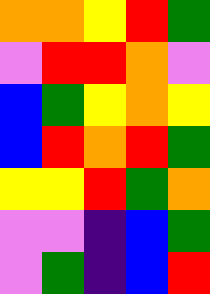[["orange", "orange", "yellow", "red", "green"], ["violet", "red", "red", "orange", "violet"], ["blue", "green", "yellow", "orange", "yellow"], ["blue", "red", "orange", "red", "green"], ["yellow", "yellow", "red", "green", "orange"], ["violet", "violet", "indigo", "blue", "green"], ["violet", "green", "indigo", "blue", "red"]]